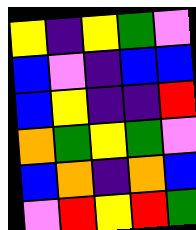[["yellow", "indigo", "yellow", "green", "violet"], ["blue", "violet", "indigo", "blue", "blue"], ["blue", "yellow", "indigo", "indigo", "red"], ["orange", "green", "yellow", "green", "violet"], ["blue", "orange", "indigo", "orange", "blue"], ["violet", "red", "yellow", "red", "green"]]